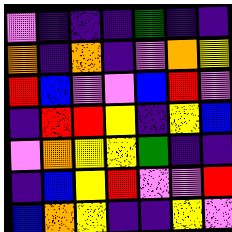[["violet", "indigo", "indigo", "indigo", "green", "indigo", "indigo"], ["orange", "indigo", "orange", "indigo", "violet", "orange", "yellow"], ["red", "blue", "violet", "violet", "blue", "red", "violet"], ["indigo", "red", "red", "yellow", "indigo", "yellow", "blue"], ["violet", "orange", "yellow", "yellow", "green", "indigo", "indigo"], ["indigo", "blue", "yellow", "red", "violet", "violet", "red"], ["blue", "orange", "yellow", "indigo", "indigo", "yellow", "violet"]]